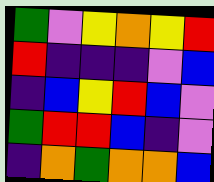[["green", "violet", "yellow", "orange", "yellow", "red"], ["red", "indigo", "indigo", "indigo", "violet", "blue"], ["indigo", "blue", "yellow", "red", "blue", "violet"], ["green", "red", "red", "blue", "indigo", "violet"], ["indigo", "orange", "green", "orange", "orange", "blue"]]